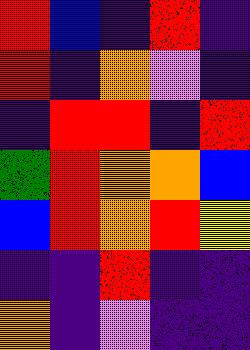[["red", "blue", "indigo", "red", "indigo"], ["red", "indigo", "orange", "violet", "indigo"], ["indigo", "red", "red", "indigo", "red"], ["green", "red", "orange", "orange", "blue"], ["blue", "red", "orange", "red", "yellow"], ["indigo", "indigo", "red", "indigo", "indigo"], ["orange", "indigo", "violet", "indigo", "indigo"]]